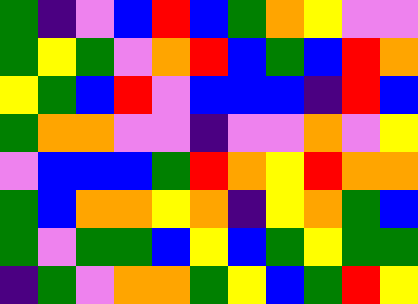[["green", "indigo", "violet", "blue", "red", "blue", "green", "orange", "yellow", "violet", "violet"], ["green", "yellow", "green", "violet", "orange", "red", "blue", "green", "blue", "red", "orange"], ["yellow", "green", "blue", "red", "violet", "blue", "blue", "blue", "indigo", "red", "blue"], ["green", "orange", "orange", "violet", "violet", "indigo", "violet", "violet", "orange", "violet", "yellow"], ["violet", "blue", "blue", "blue", "green", "red", "orange", "yellow", "red", "orange", "orange"], ["green", "blue", "orange", "orange", "yellow", "orange", "indigo", "yellow", "orange", "green", "blue"], ["green", "violet", "green", "green", "blue", "yellow", "blue", "green", "yellow", "green", "green"], ["indigo", "green", "violet", "orange", "orange", "green", "yellow", "blue", "green", "red", "yellow"]]